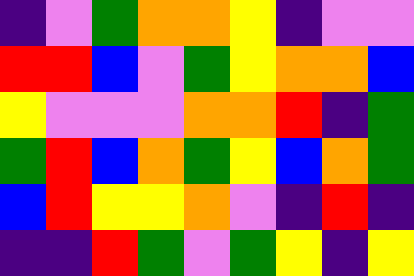[["indigo", "violet", "green", "orange", "orange", "yellow", "indigo", "violet", "violet"], ["red", "red", "blue", "violet", "green", "yellow", "orange", "orange", "blue"], ["yellow", "violet", "violet", "violet", "orange", "orange", "red", "indigo", "green"], ["green", "red", "blue", "orange", "green", "yellow", "blue", "orange", "green"], ["blue", "red", "yellow", "yellow", "orange", "violet", "indigo", "red", "indigo"], ["indigo", "indigo", "red", "green", "violet", "green", "yellow", "indigo", "yellow"]]